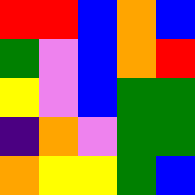[["red", "red", "blue", "orange", "blue"], ["green", "violet", "blue", "orange", "red"], ["yellow", "violet", "blue", "green", "green"], ["indigo", "orange", "violet", "green", "green"], ["orange", "yellow", "yellow", "green", "blue"]]